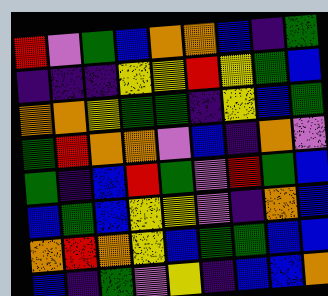[["red", "violet", "green", "blue", "orange", "orange", "blue", "indigo", "green"], ["indigo", "indigo", "indigo", "yellow", "yellow", "red", "yellow", "green", "blue"], ["orange", "orange", "yellow", "green", "green", "indigo", "yellow", "blue", "green"], ["green", "red", "orange", "orange", "violet", "blue", "indigo", "orange", "violet"], ["green", "indigo", "blue", "red", "green", "violet", "red", "green", "blue"], ["blue", "green", "blue", "yellow", "yellow", "violet", "indigo", "orange", "blue"], ["orange", "red", "orange", "yellow", "blue", "green", "green", "blue", "blue"], ["blue", "indigo", "green", "violet", "yellow", "indigo", "blue", "blue", "orange"]]